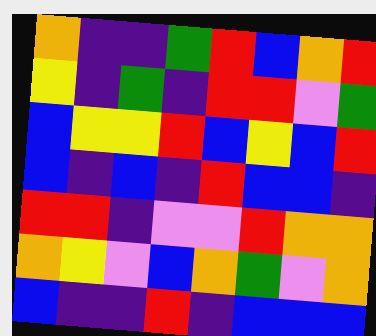[["orange", "indigo", "indigo", "green", "red", "blue", "orange", "red"], ["yellow", "indigo", "green", "indigo", "red", "red", "violet", "green"], ["blue", "yellow", "yellow", "red", "blue", "yellow", "blue", "red"], ["blue", "indigo", "blue", "indigo", "red", "blue", "blue", "indigo"], ["red", "red", "indigo", "violet", "violet", "red", "orange", "orange"], ["orange", "yellow", "violet", "blue", "orange", "green", "violet", "orange"], ["blue", "indigo", "indigo", "red", "indigo", "blue", "blue", "blue"]]